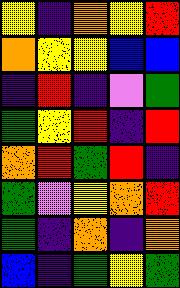[["yellow", "indigo", "orange", "yellow", "red"], ["orange", "yellow", "yellow", "blue", "blue"], ["indigo", "red", "indigo", "violet", "green"], ["green", "yellow", "red", "indigo", "red"], ["orange", "red", "green", "red", "indigo"], ["green", "violet", "yellow", "orange", "red"], ["green", "indigo", "orange", "indigo", "orange"], ["blue", "indigo", "green", "yellow", "green"]]